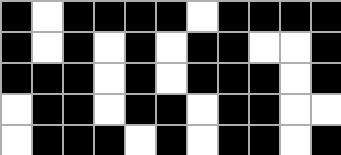[["black", "white", "black", "black", "black", "black", "white", "black", "black", "black", "black"], ["black", "white", "black", "white", "black", "white", "black", "black", "white", "white", "black"], ["black", "black", "black", "white", "black", "white", "black", "black", "black", "white", "black"], ["white", "black", "black", "white", "black", "black", "white", "black", "black", "white", "white"], ["white", "black", "black", "black", "white", "black", "white", "black", "black", "white", "black"]]